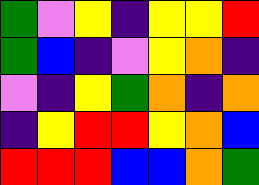[["green", "violet", "yellow", "indigo", "yellow", "yellow", "red"], ["green", "blue", "indigo", "violet", "yellow", "orange", "indigo"], ["violet", "indigo", "yellow", "green", "orange", "indigo", "orange"], ["indigo", "yellow", "red", "red", "yellow", "orange", "blue"], ["red", "red", "red", "blue", "blue", "orange", "green"]]